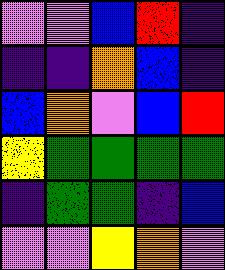[["violet", "violet", "blue", "red", "indigo"], ["indigo", "indigo", "orange", "blue", "indigo"], ["blue", "orange", "violet", "blue", "red"], ["yellow", "green", "green", "green", "green"], ["indigo", "green", "green", "indigo", "blue"], ["violet", "violet", "yellow", "orange", "violet"]]